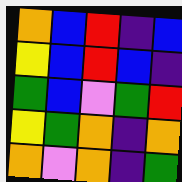[["orange", "blue", "red", "indigo", "blue"], ["yellow", "blue", "red", "blue", "indigo"], ["green", "blue", "violet", "green", "red"], ["yellow", "green", "orange", "indigo", "orange"], ["orange", "violet", "orange", "indigo", "green"]]